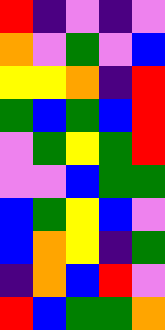[["red", "indigo", "violet", "indigo", "violet"], ["orange", "violet", "green", "violet", "blue"], ["yellow", "yellow", "orange", "indigo", "red"], ["green", "blue", "green", "blue", "red"], ["violet", "green", "yellow", "green", "red"], ["violet", "violet", "blue", "green", "green"], ["blue", "green", "yellow", "blue", "violet"], ["blue", "orange", "yellow", "indigo", "green"], ["indigo", "orange", "blue", "red", "violet"], ["red", "blue", "green", "green", "orange"]]